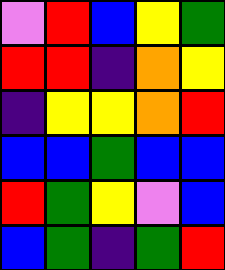[["violet", "red", "blue", "yellow", "green"], ["red", "red", "indigo", "orange", "yellow"], ["indigo", "yellow", "yellow", "orange", "red"], ["blue", "blue", "green", "blue", "blue"], ["red", "green", "yellow", "violet", "blue"], ["blue", "green", "indigo", "green", "red"]]